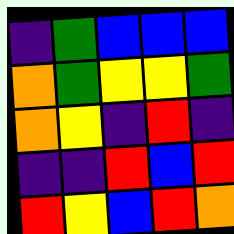[["indigo", "green", "blue", "blue", "blue"], ["orange", "green", "yellow", "yellow", "green"], ["orange", "yellow", "indigo", "red", "indigo"], ["indigo", "indigo", "red", "blue", "red"], ["red", "yellow", "blue", "red", "orange"]]